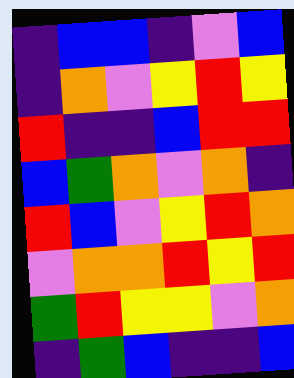[["indigo", "blue", "blue", "indigo", "violet", "blue"], ["indigo", "orange", "violet", "yellow", "red", "yellow"], ["red", "indigo", "indigo", "blue", "red", "red"], ["blue", "green", "orange", "violet", "orange", "indigo"], ["red", "blue", "violet", "yellow", "red", "orange"], ["violet", "orange", "orange", "red", "yellow", "red"], ["green", "red", "yellow", "yellow", "violet", "orange"], ["indigo", "green", "blue", "indigo", "indigo", "blue"]]